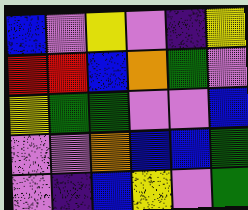[["blue", "violet", "yellow", "violet", "indigo", "yellow"], ["red", "red", "blue", "orange", "green", "violet"], ["yellow", "green", "green", "violet", "violet", "blue"], ["violet", "violet", "orange", "blue", "blue", "green"], ["violet", "indigo", "blue", "yellow", "violet", "green"]]